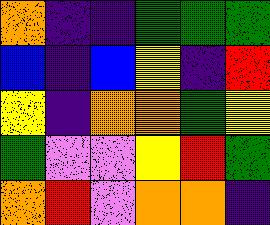[["orange", "indigo", "indigo", "green", "green", "green"], ["blue", "indigo", "blue", "yellow", "indigo", "red"], ["yellow", "indigo", "orange", "orange", "green", "yellow"], ["green", "violet", "violet", "yellow", "red", "green"], ["orange", "red", "violet", "orange", "orange", "indigo"]]